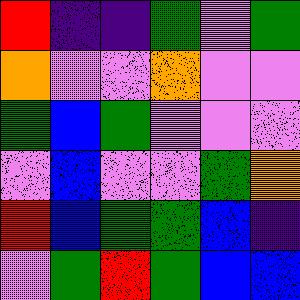[["red", "indigo", "indigo", "green", "violet", "green"], ["orange", "violet", "violet", "orange", "violet", "violet"], ["green", "blue", "green", "violet", "violet", "violet"], ["violet", "blue", "violet", "violet", "green", "orange"], ["red", "blue", "green", "green", "blue", "indigo"], ["violet", "green", "red", "green", "blue", "blue"]]